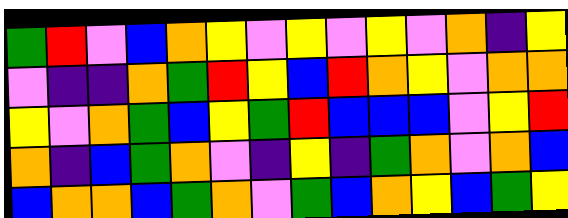[["green", "red", "violet", "blue", "orange", "yellow", "violet", "yellow", "violet", "yellow", "violet", "orange", "indigo", "yellow"], ["violet", "indigo", "indigo", "orange", "green", "red", "yellow", "blue", "red", "orange", "yellow", "violet", "orange", "orange"], ["yellow", "violet", "orange", "green", "blue", "yellow", "green", "red", "blue", "blue", "blue", "violet", "yellow", "red"], ["orange", "indigo", "blue", "green", "orange", "violet", "indigo", "yellow", "indigo", "green", "orange", "violet", "orange", "blue"], ["blue", "orange", "orange", "blue", "green", "orange", "violet", "green", "blue", "orange", "yellow", "blue", "green", "yellow"]]